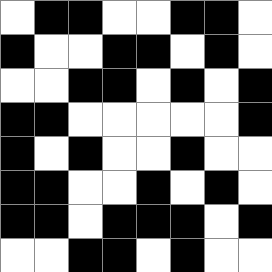[["white", "black", "black", "white", "white", "black", "black", "white"], ["black", "white", "white", "black", "black", "white", "black", "white"], ["white", "white", "black", "black", "white", "black", "white", "black"], ["black", "black", "white", "white", "white", "white", "white", "black"], ["black", "white", "black", "white", "white", "black", "white", "white"], ["black", "black", "white", "white", "black", "white", "black", "white"], ["black", "black", "white", "black", "black", "black", "white", "black"], ["white", "white", "black", "black", "white", "black", "white", "white"]]